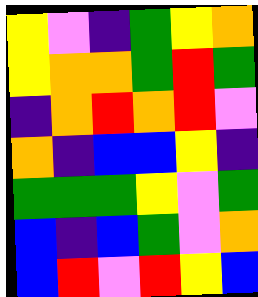[["yellow", "violet", "indigo", "green", "yellow", "orange"], ["yellow", "orange", "orange", "green", "red", "green"], ["indigo", "orange", "red", "orange", "red", "violet"], ["orange", "indigo", "blue", "blue", "yellow", "indigo"], ["green", "green", "green", "yellow", "violet", "green"], ["blue", "indigo", "blue", "green", "violet", "orange"], ["blue", "red", "violet", "red", "yellow", "blue"]]